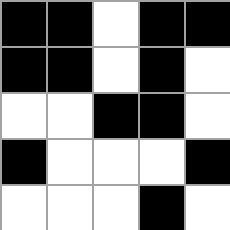[["black", "black", "white", "black", "black"], ["black", "black", "white", "black", "white"], ["white", "white", "black", "black", "white"], ["black", "white", "white", "white", "black"], ["white", "white", "white", "black", "white"]]